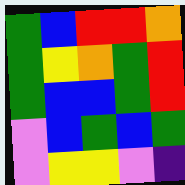[["green", "blue", "red", "red", "orange"], ["green", "yellow", "orange", "green", "red"], ["green", "blue", "blue", "green", "red"], ["violet", "blue", "green", "blue", "green"], ["violet", "yellow", "yellow", "violet", "indigo"]]